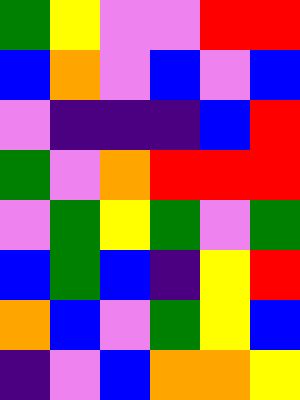[["green", "yellow", "violet", "violet", "red", "red"], ["blue", "orange", "violet", "blue", "violet", "blue"], ["violet", "indigo", "indigo", "indigo", "blue", "red"], ["green", "violet", "orange", "red", "red", "red"], ["violet", "green", "yellow", "green", "violet", "green"], ["blue", "green", "blue", "indigo", "yellow", "red"], ["orange", "blue", "violet", "green", "yellow", "blue"], ["indigo", "violet", "blue", "orange", "orange", "yellow"]]